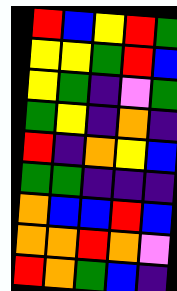[["red", "blue", "yellow", "red", "green"], ["yellow", "yellow", "green", "red", "blue"], ["yellow", "green", "indigo", "violet", "green"], ["green", "yellow", "indigo", "orange", "indigo"], ["red", "indigo", "orange", "yellow", "blue"], ["green", "green", "indigo", "indigo", "indigo"], ["orange", "blue", "blue", "red", "blue"], ["orange", "orange", "red", "orange", "violet"], ["red", "orange", "green", "blue", "indigo"]]